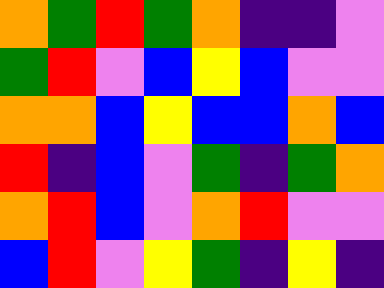[["orange", "green", "red", "green", "orange", "indigo", "indigo", "violet"], ["green", "red", "violet", "blue", "yellow", "blue", "violet", "violet"], ["orange", "orange", "blue", "yellow", "blue", "blue", "orange", "blue"], ["red", "indigo", "blue", "violet", "green", "indigo", "green", "orange"], ["orange", "red", "blue", "violet", "orange", "red", "violet", "violet"], ["blue", "red", "violet", "yellow", "green", "indigo", "yellow", "indigo"]]